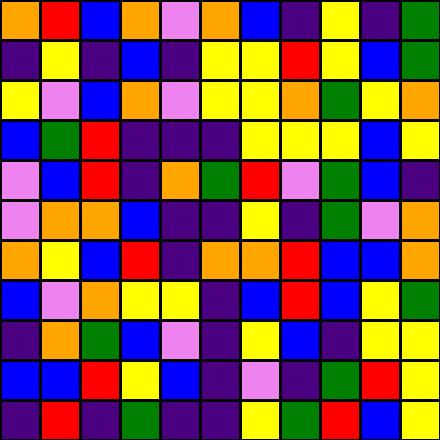[["orange", "red", "blue", "orange", "violet", "orange", "blue", "indigo", "yellow", "indigo", "green"], ["indigo", "yellow", "indigo", "blue", "indigo", "yellow", "yellow", "red", "yellow", "blue", "green"], ["yellow", "violet", "blue", "orange", "violet", "yellow", "yellow", "orange", "green", "yellow", "orange"], ["blue", "green", "red", "indigo", "indigo", "indigo", "yellow", "yellow", "yellow", "blue", "yellow"], ["violet", "blue", "red", "indigo", "orange", "green", "red", "violet", "green", "blue", "indigo"], ["violet", "orange", "orange", "blue", "indigo", "indigo", "yellow", "indigo", "green", "violet", "orange"], ["orange", "yellow", "blue", "red", "indigo", "orange", "orange", "red", "blue", "blue", "orange"], ["blue", "violet", "orange", "yellow", "yellow", "indigo", "blue", "red", "blue", "yellow", "green"], ["indigo", "orange", "green", "blue", "violet", "indigo", "yellow", "blue", "indigo", "yellow", "yellow"], ["blue", "blue", "red", "yellow", "blue", "indigo", "violet", "indigo", "green", "red", "yellow"], ["indigo", "red", "indigo", "green", "indigo", "indigo", "yellow", "green", "red", "blue", "yellow"]]